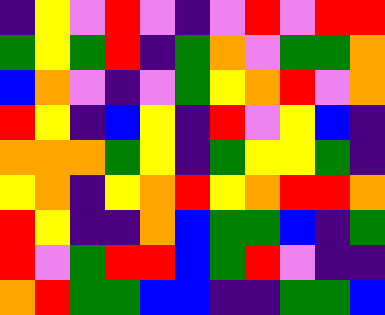[["indigo", "yellow", "violet", "red", "violet", "indigo", "violet", "red", "violet", "red", "red"], ["green", "yellow", "green", "red", "indigo", "green", "orange", "violet", "green", "green", "orange"], ["blue", "orange", "violet", "indigo", "violet", "green", "yellow", "orange", "red", "violet", "orange"], ["red", "yellow", "indigo", "blue", "yellow", "indigo", "red", "violet", "yellow", "blue", "indigo"], ["orange", "orange", "orange", "green", "yellow", "indigo", "green", "yellow", "yellow", "green", "indigo"], ["yellow", "orange", "indigo", "yellow", "orange", "red", "yellow", "orange", "red", "red", "orange"], ["red", "yellow", "indigo", "indigo", "orange", "blue", "green", "green", "blue", "indigo", "green"], ["red", "violet", "green", "red", "red", "blue", "green", "red", "violet", "indigo", "indigo"], ["orange", "red", "green", "green", "blue", "blue", "indigo", "indigo", "green", "green", "blue"]]